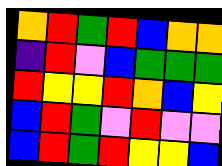[["orange", "red", "green", "red", "blue", "orange", "orange"], ["indigo", "red", "violet", "blue", "green", "green", "green"], ["red", "yellow", "yellow", "red", "orange", "blue", "yellow"], ["blue", "red", "green", "violet", "red", "violet", "violet"], ["blue", "red", "green", "red", "yellow", "yellow", "blue"]]